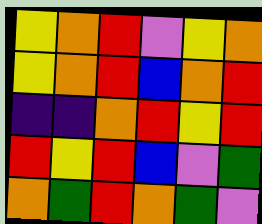[["yellow", "orange", "red", "violet", "yellow", "orange"], ["yellow", "orange", "red", "blue", "orange", "red"], ["indigo", "indigo", "orange", "red", "yellow", "red"], ["red", "yellow", "red", "blue", "violet", "green"], ["orange", "green", "red", "orange", "green", "violet"]]